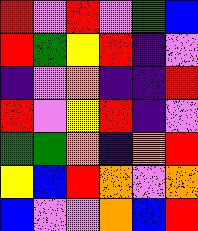[["red", "violet", "red", "violet", "green", "blue"], ["red", "green", "yellow", "red", "indigo", "violet"], ["indigo", "violet", "orange", "indigo", "indigo", "red"], ["red", "violet", "yellow", "red", "indigo", "violet"], ["green", "green", "orange", "indigo", "orange", "red"], ["yellow", "blue", "red", "orange", "violet", "orange"], ["blue", "violet", "violet", "orange", "blue", "red"]]